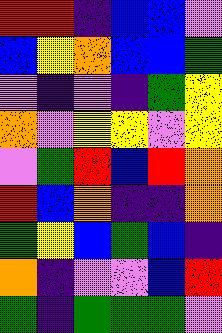[["red", "red", "indigo", "blue", "blue", "violet"], ["blue", "yellow", "orange", "blue", "blue", "green"], ["violet", "indigo", "violet", "indigo", "green", "yellow"], ["orange", "violet", "yellow", "yellow", "violet", "yellow"], ["violet", "green", "red", "blue", "red", "orange"], ["red", "blue", "orange", "indigo", "indigo", "orange"], ["green", "yellow", "blue", "green", "blue", "indigo"], ["orange", "indigo", "violet", "violet", "blue", "red"], ["green", "indigo", "green", "green", "green", "violet"]]